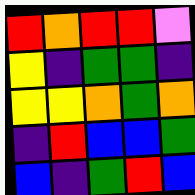[["red", "orange", "red", "red", "violet"], ["yellow", "indigo", "green", "green", "indigo"], ["yellow", "yellow", "orange", "green", "orange"], ["indigo", "red", "blue", "blue", "green"], ["blue", "indigo", "green", "red", "blue"]]